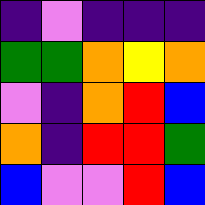[["indigo", "violet", "indigo", "indigo", "indigo"], ["green", "green", "orange", "yellow", "orange"], ["violet", "indigo", "orange", "red", "blue"], ["orange", "indigo", "red", "red", "green"], ["blue", "violet", "violet", "red", "blue"]]